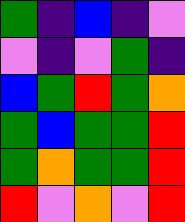[["green", "indigo", "blue", "indigo", "violet"], ["violet", "indigo", "violet", "green", "indigo"], ["blue", "green", "red", "green", "orange"], ["green", "blue", "green", "green", "red"], ["green", "orange", "green", "green", "red"], ["red", "violet", "orange", "violet", "red"]]